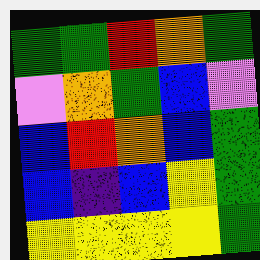[["green", "green", "red", "orange", "green"], ["violet", "orange", "green", "blue", "violet"], ["blue", "red", "orange", "blue", "green"], ["blue", "indigo", "blue", "yellow", "green"], ["yellow", "yellow", "yellow", "yellow", "green"]]